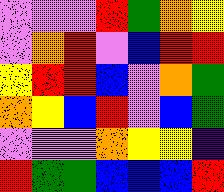[["violet", "violet", "violet", "red", "green", "orange", "yellow"], ["violet", "orange", "red", "violet", "blue", "red", "red"], ["yellow", "red", "red", "blue", "violet", "orange", "green"], ["orange", "yellow", "blue", "red", "violet", "blue", "green"], ["violet", "violet", "violet", "orange", "yellow", "yellow", "indigo"], ["red", "green", "green", "blue", "blue", "blue", "red"]]